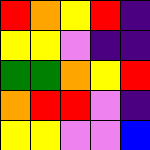[["red", "orange", "yellow", "red", "indigo"], ["yellow", "yellow", "violet", "indigo", "indigo"], ["green", "green", "orange", "yellow", "red"], ["orange", "red", "red", "violet", "indigo"], ["yellow", "yellow", "violet", "violet", "blue"]]